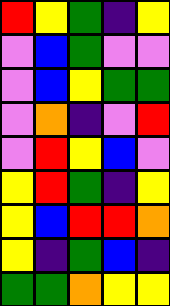[["red", "yellow", "green", "indigo", "yellow"], ["violet", "blue", "green", "violet", "violet"], ["violet", "blue", "yellow", "green", "green"], ["violet", "orange", "indigo", "violet", "red"], ["violet", "red", "yellow", "blue", "violet"], ["yellow", "red", "green", "indigo", "yellow"], ["yellow", "blue", "red", "red", "orange"], ["yellow", "indigo", "green", "blue", "indigo"], ["green", "green", "orange", "yellow", "yellow"]]